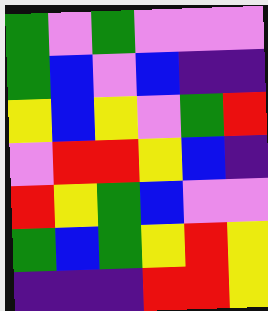[["green", "violet", "green", "violet", "violet", "violet"], ["green", "blue", "violet", "blue", "indigo", "indigo"], ["yellow", "blue", "yellow", "violet", "green", "red"], ["violet", "red", "red", "yellow", "blue", "indigo"], ["red", "yellow", "green", "blue", "violet", "violet"], ["green", "blue", "green", "yellow", "red", "yellow"], ["indigo", "indigo", "indigo", "red", "red", "yellow"]]